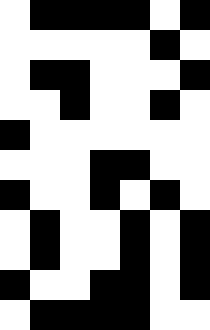[["white", "black", "black", "black", "black", "white", "black"], ["white", "white", "white", "white", "white", "black", "white"], ["white", "black", "black", "white", "white", "white", "black"], ["white", "white", "black", "white", "white", "black", "white"], ["black", "white", "white", "white", "white", "white", "white"], ["white", "white", "white", "black", "black", "white", "white"], ["black", "white", "white", "black", "white", "black", "white"], ["white", "black", "white", "white", "black", "white", "black"], ["white", "black", "white", "white", "black", "white", "black"], ["black", "white", "white", "black", "black", "white", "black"], ["white", "black", "black", "black", "black", "white", "white"]]